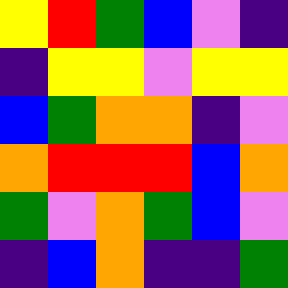[["yellow", "red", "green", "blue", "violet", "indigo"], ["indigo", "yellow", "yellow", "violet", "yellow", "yellow"], ["blue", "green", "orange", "orange", "indigo", "violet"], ["orange", "red", "red", "red", "blue", "orange"], ["green", "violet", "orange", "green", "blue", "violet"], ["indigo", "blue", "orange", "indigo", "indigo", "green"]]